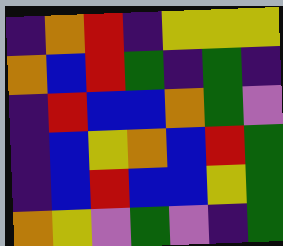[["indigo", "orange", "red", "indigo", "yellow", "yellow", "yellow"], ["orange", "blue", "red", "green", "indigo", "green", "indigo"], ["indigo", "red", "blue", "blue", "orange", "green", "violet"], ["indigo", "blue", "yellow", "orange", "blue", "red", "green"], ["indigo", "blue", "red", "blue", "blue", "yellow", "green"], ["orange", "yellow", "violet", "green", "violet", "indigo", "green"]]